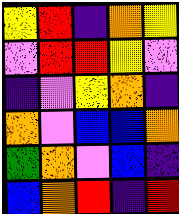[["yellow", "red", "indigo", "orange", "yellow"], ["violet", "red", "red", "yellow", "violet"], ["indigo", "violet", "yellow", "orange", "indigo"], ["orange", "violet", "blue", "blue", "orange"], ["green", "orange", "violet", "blue", "indigo"], ["blue", "orange", "red", "indigo", "red"]]